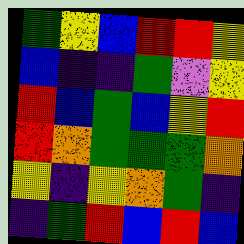[["green", "yellow", "blue", "red", "red", "yellow"], ["blue", "indigo", "indigo", "green", "violet", "yellow"], ["red", "blue", "green", "blue", "yellow", "red"], ["red", "orange", "green", "green", "green", "orange"], ["yellow", "indigo", "yellow", "orange", "green", "indigo"], ["indigo", "green", "red", "blue", "red", "blue"]]